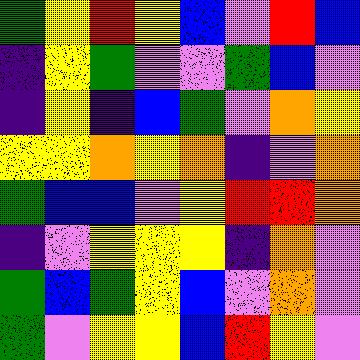[["green", "yellow", "red", "yellow", "blue", "violet", "red", "blue"], ["indigo", "yellow", "green", "violet", "violet", "green", "blue", "violet"], ["indigo", "yellow", "indigo", "blue", "green", "violet", "orange", "yellow"], ["yellow", "yellow", "orange", "yellow", "orange", "indigo", "violet", "orange"], ["green", "blue", "blue", "violet", "yellow", "red", "red", "orange"], ["indigo", "violet", "yellow", "yellow", "yellow", "indigo", "orange", "violet"], ["green", "blue", "green", "yellow", "blue", "violet", "orange", "violet"], ["green", "violet", "yellow", "yellow", "blue", "red", "yellow", "violet"]]